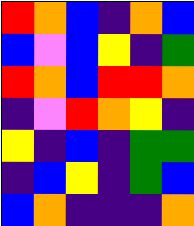[["red", "orange", "blue", "indigo", "orange", "blue"], ["blue", "violet", "blue", "yellow", "indigo", "green"], ["red", "orange", "blue", "red", "red", "orange"], ["indigo", "violet", "red", "orange", "yellow", "indigo"], ["yellow", "indigo", "blue", "indigo", "green", "green"], ["indigo", "blue", "yellow", "indigo", "green", "blue"], ["blue", "orange", "indigo", "indigo", "indigo", "orange"]]